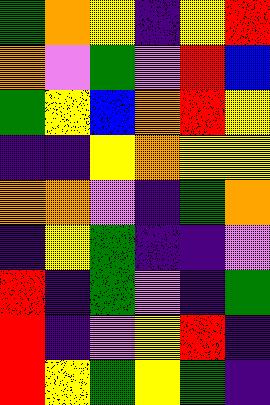[["green", "orange", "yellow", "indigo", "yellow", "red"], ["orange", "violet", "green", "violet", "red", "blue"], ["green", "yellow", "blue", "orange", "red", "yellow"], ["indigo", "indigo", "yellow", "orange", "yellow", "yellow"], ["orange", "orange", "violet", "indigo", "green", "orange"], ["indigo", "yellow", "green", "indigo", "indigo", "violet"], ["red", "indigo", "green", "violet", "indigo", "green"], ["red", "indigo", "violet", "yellow", "red", "indigo"], ["red", "yellow", "green", "yellow", "green", "indigo"]]